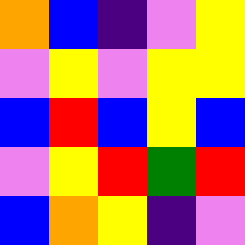[["orange", "blue", "indigo", "violet", "yellow"], ["violet", "yellow", "violet", "yellow", "yellow"], ["blue", "red", "blue", "yellow", "blue"], ["violet", "yellow", "red", "green", "red"], ["blue", "orange", "yellow", "indigo", "violet"]]